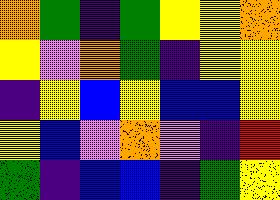[["orange", "green", "indigo", "green", "yellow", "yellow", "orange"], ["yellow", "violet", "orange", "green", "indigo", "yellow", "yellow"], ["indigo", "yellow", "blue", "yellow", "blue", "blue", "yellow"], ["yellow", "blue", "violet", "orange", "violet", "indigo", "red"], ["green", "indigo", "blue", "blue", "indigo", "green", "yellow"]]